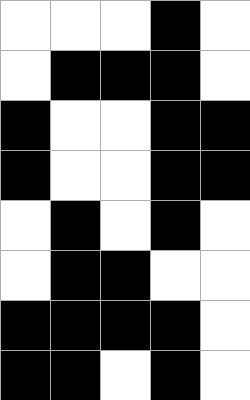[["white", "white", "white", "black", "white"], ["white", "black", "black", "black", "white"], ["black", "white", "white", "black", "black"], ["black", "white", "white", "black", "black"], ["white", "black", "white", "black", "white"], ["white", "black", "black", "white", "white"], ["black", "black", "black", "black", "white"], ["black", "black", "white", "black", "white"]]